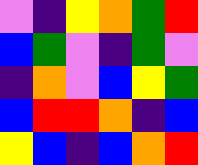[["violet", "indigo", "yellow", "orange", "green", "red"], ["blue", "green", "violet", "indigo", "green", "violet"], ["indigo", "orange", "violet", "blue", "yellow", "green"], ["blue", "red", "red", "orange", "indigo", "blue"], ["yellow", "blue", "indigo", "blue", "orange", "red"]]